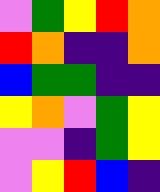[["violet", "green", "yellow", "red", "orange"], ["red", "orange", "indigo", "indigo", "orange"], ["blue", "green", "green", "indigo", "indigo"], ["yellow", "orange", "violet", "green", "yellow"], ["violet", "violet", "indigo", "green", "yellow"], ["violet", "yellow", "red", "blue", "indigo"]]